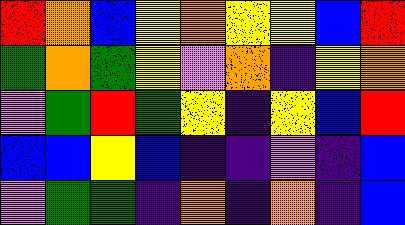[["red", "orange", "blue", "yellow", "orange", "yellow", "yellow", "blue", "red"], ["green", "orange", "green", "yellow", "violet", "orange", "indigo", "yellow", "orange"], ["violet", "green", "red", "green", "yellow", "indigo", "yellow", "blue", "red"], ["blue", "blue", "yellow", "blue", "indigo", "indigo", "violet", "indigo", "blue"], ["violet", "green", "green", "indigo", "orange", "indigo", "orange", "indigo", "blue"]]